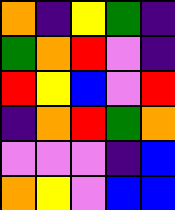[["orange", "indigo", "yellow", "green", "indigo"], ["green", "orange", "red", "violet", "indigo"], ["red", "yellow", "blue", "violet", "red"], ["indigo", "orange", "red", "green", "orange"], ["violet", "violet", "violet", "indigo", "blue"], ["orange", "yellow", "violet", "blue", "blue"]]